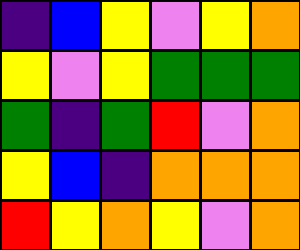[["indigo", "blue", "yellow", "violet", "yellow", "orange"], ["yellow", "violet", "yellow", "green", "green", "green"], ["green", "indigo", "green", "red", "violet", "orange"], ["yellow", "blue", "indigo", "orange", "orange", "orange"], ["red", "yellow", "orange", "yellow", "violet", "orange"]]